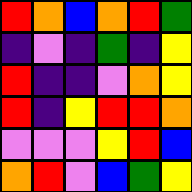[["red", "orange", "blue", "orange", "red", "green"], ["indigo", "violet", "indigo", "green", "indigo", "yellow"], ["red", "indigo", "indigo", "violet", "orange", "yellow"], ["red", "indigo", "yellow", "red", "red", "orange"], ["violet", "violet", "violet", "yellow", "red", "blue"], ["orange", "red", "violet", "blue", "green", "yellow"]]